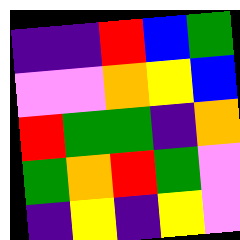[["indigo", "indigo", "red", "blue", "green"], ["violet", "violet", "orange", "yellow", "blue"], ["red", "green", "green", "indigo", "orange"], ["green", "orange", "red", "green", "violet"], ["indigo", "yellow", "indigo", "yellow", "violet"]]